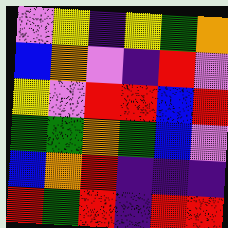[["violet", "yellow", "indigo", "yellow", "green", "orange"], ["blue", "orange", "violet", "indigo", "red", "violet"], ["yellow", "violet", "red", "red", "blue", "red"], ["green", "green", "orange", "green", "blue", "violet"], ["blue", "orange", "red", "indigo", "indigo", "indigo"], ["red", "green", "red", "indigo", "red", "red"]]